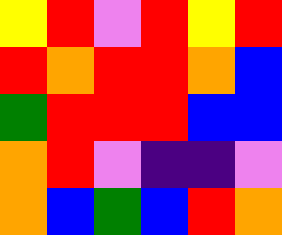[["yellow", "red", "violet", "red", "yellow", "red"], ["red", "orange", "red", "red", "orange", "blue"], ["green", "red", "red", "red", "blue", "blue"], ["orange", "red", "violet", "indigo", "indigo", "violet"], ["orange", "blue", "green", "blue", "red", "orange"]]